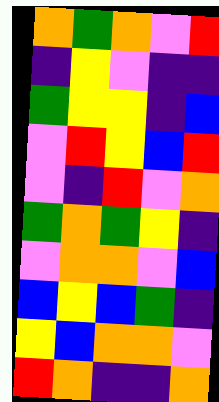[["orange", "green", "orange", "violet", "red"], ["indigo", "yellow", "violet", "indigo", "indigo"], ["green", "yellow", "yellow", "indigo", "blue"], ["violet", "red", "yellow", "blue", "red"], ["violet", "indigo", "red", "violet", "orange"], ["green", "orange", "green", "yellow", "indigo"], ["violet", "orange", "orange", "violet", "blue"], ["blue", "yellow", "blue", "green", "indigo"], ["yellow", "blue", "orange", "orange", "violet"], ["red", "orange", "indigo", "indigo", "orange"]]